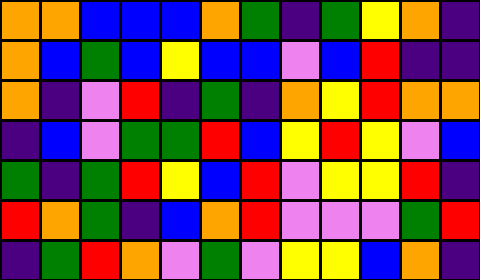[["orange", "orange", "blue", "blue", "blue", "orange", "green", "indigo", "green", "yellow", "orange", "indigo"], ["orange", "blue", "green", "blue", "yellow", "blue", "blue", "violet", "blue", "red", "indigo", "indigo"], ["orange", "indigo", "violet", "red", "indigo", "green", "indigo", "orange", "yellow", "red", "orange", "orange"], ["indigo", "blue", "violet", "green", "green", "red", "blue", "yellow", "red", "yellow", "violet", "blue"], ["green", "indigo", "green", "red", "yellow", "blue", "red", "violet", "yellow", "yellow", "red", "indigo"], ["red", "orange", "green", "indigo", "blue", "orange", "red", "violet", "violet", "violet", "green", "red"], ["indigo", "green", "red", "orange", "violet", "green", "violet", "yellow", "yellow", "blue", "orange", "indigo"]]